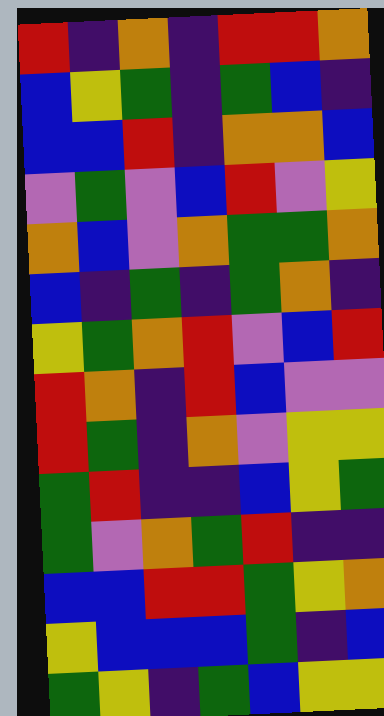[["red", "indigo", "orange", "indigo", "red", "red", "orange"], ["blue", "yellow", "green", "indigo", "green", "blue", "indigo"], ["blue", "blue", "red", "indigo", "orange", "orange", "blue"], ["violet", "green", "violet", "blue", "red", "violet", "yellow"], ["orange", "blue", "violet", "orange", "green", "green", "orange"], ["blue", "indigo", "green", "indigo", "green", "orange", "indigo"], ["yellow", "green", "orange", "red", "violet", "blue", "red"], ["red", "orange", "indigo", "red", "blue", "violet", "violet"], ["red", "green", "indigo", "orange", "violet", "yellow", "yellow"], ["green", "red", "indigo", "indigo", "blue", "yellow", "green"], ["green", "violet", "orange", "green", "red", "indigo", "indigo"], ["blue", "blue", "red", "red", "green", "yellow", "orange"], ["yellow", "blue", "blue", "blue", "green", "indigo", "blue"], ["green", "yellow", "indigo", "green", "blue", "yellow", "yellow"]]